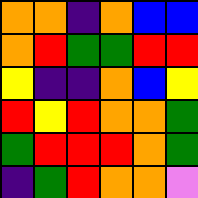[["orange", "orange", "indigo", "orange", "blue", "blue"], ["orange", "red", "green", "green", "red", "red"], ["yellow", "indigo", "indigo", "orange", "blue", "yellow"], ["red", "yellow", "red", "orange", "orange", "green"], ["green", "red", "red", "red", "orange", "green"], ["indigo", "green", "red", "orange", "orange", "violet"]]